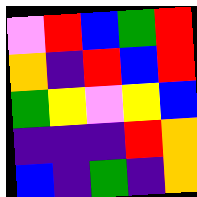[["violet", "red", "blue", "green", "red"], ["orange", "indigo", "red", "blue", "red"], ["green", "yellow", "violet", "yellow", "blue"], ["indigo", "indigo", "indigo", "red", "orange"], ["blue", "indigo", "green", "indigo", "orange"]]